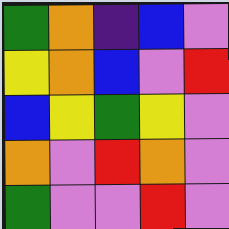[["green", "orange", "indigo", "blue", "violet"], ["yellow", "orange", "blue", "violet", "red"], ["blue", "yellow", "green", "yellow", "violet"], ["orange", "violet", "red", "orange", "violet"], ["green", "violet", "violet", "red", "violet"]]